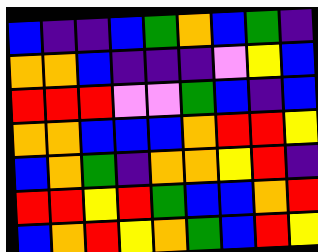[["blue", "indigo", "indigo", "blue", "green", "orange", "blue", "green", "indigo"], ["orange", "orange", "blue", "indigo", "indigo", "indigo", "violet", "yellow", "blue"], ["red", "red", "red", "violet", "violet", "green", "blue", "indigo", "blue"], ["orange", "orange", "blue", "blue", "blue", "orange", "red", "red", "yellow"], ["blue", "orange", "green", "indigo", "orange", "orange", "yellow", "red", "indigo"], ["red", "red", "yellow", "red", "green", "blue", "blue", "orange", "red"], ["blue", "orange", "red", "yellow", "orange", "green", "blue", "red", "yellow"]]